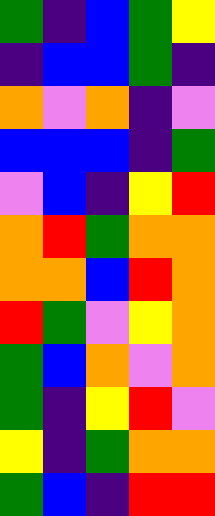[["green", "indigo", "blue", "green", "yellow"], ["indigo", "blue", "blue", "green", "indigo"], ["orange", "violet", "orange", "indigo", "violet"], ["blue", "blue", "blue", "indigo", "green"], ["violet", "blue", "indigo", "yellow", "red"], ["orange", "red", "green", "orange", "orange"], ["orange", "orange", "blue", "red", "orange"], ["red", "green", "violet", "yellow", "orange"], ["green", "blue", "orange", "violet", "orange"], ["green", "indigo", "yellow", "red", "violet"], ["yellow", "indigo", "green", "orange", "orange"], ["green", "blue", "indigo", "red", "red"]]